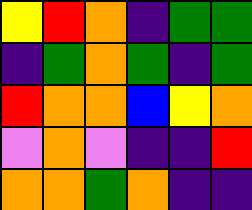[["yellow", "red", "orange", "indigo", "green", "green"], ["indigo", "green", "orange", "green", "indigo", "green"], ["red", "orange", "orange", "blue", "yellow", "orange"], ["violet", "orange", "violet", "indigo", "indigo", "red"], ["orange", "orange", "green", "orange", "indigo", "indigo"]]